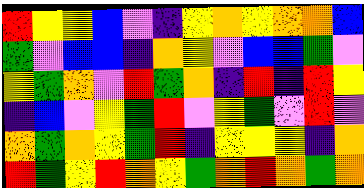[["red", "yellow", "yellow", "blue", "violet", "indigo", "yellow", "orange", "yellow", "orange", "orange", "blue"], ["green", "violet", "blue", "blue", "indigo", "orange", "yellow", "violet", "blue", "blue", "green", "violet"], ["yellow", "green", "orange", "violet", "red", "green", "orange", "indigo", "red", "indigo", "red", "yellow"], ["indigo", "blue", "violet", "yellow", "green", "red", "violet", "yellow", "green", "violet", "red", "violet"], ["orange", "green", "orange", "yellow", "green", "red", "indigo", "yellow", "yellow", "yellow", "indigo", "orange"], ["red", "green", "yellow", "red", "orange", "yellow", "green", "orange", "red", "orange", "green", "orange"]]